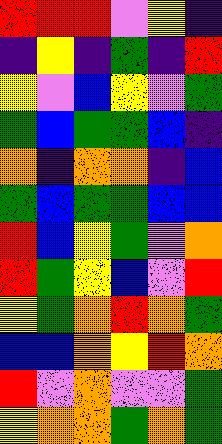[["red", "red", "red", "violet", "yellow", "indigo"], ["indigo", "yellow", "indigo", "green", "indigo", "red"], ["yellow", "violet", "blue", "yellow", "violet", "green"], ["green", "blue", "green", "green", "blue", "indigo"], ["orange", "indigo", "orange", "orange", "indigo", "blue"], ["green", "blue", "green", "green", "blue", "blue"], ["red", "blue", "yellow", "green", "violet", "orange"], ["red", "green", "yellow", "blue", "violet", "red"], ["yellow", "green", "orange", "red", "orange", "green"], ["blue", "blue", "orange", "yellow", "red", "orange"], ["red", "violet", "orange", "violet", "violet", "green"], ["yellow", "orange", "orange", "green", "orange", "green"]]